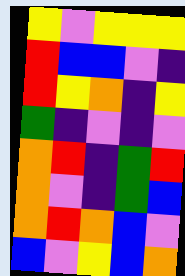[["yellow", "violet", "yellow", "yellow", "yellow"], ["red", "blue", "blue", "violet", "indigo"], ["red", "yellow", "orange", "indigo", "yellow"], ["green", "indigo", "violet", "indigo", "violet"], ["orange", "red", "indigo", "green", "red"], ["orange", "violet", "indigo", "green", "blue"], ["orange", "red", "orange", "blue", "violet"], ["blue", "violet", "yellow", "blue", "orange"]]